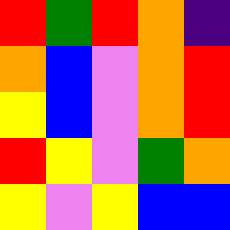[["red", "green", "red", "orange", "indigo"], ["orange", "blue", "violet", "orange", "red"], ["yellow", "blue", "violet", "orange", "red"], ["red", "yellow", "violet", "green", "orange"], ["yellow", "violet", "yellow", "blue", "blue"]]